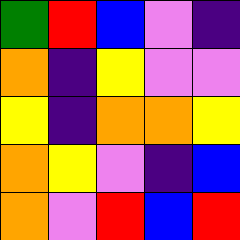[["green", "red", "blue", "violet", "indigo"], ["orange", "indigo", "yellow", "violet", "violet"], ["yellow", "indigo", "orange", "orange", "yellow"], ["orange", "yellow", "violet", "indigo", "blue"], ["orange", "violet", "red", "blue", "red"]]